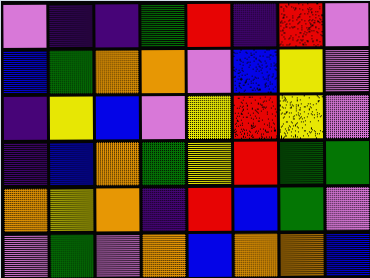[["violet", "indigo", "indigo", "green", "red", "indigo", "red", "violet"], ["blue", "green", "orange", "orange", "violet", "blue", "yellow", "violet"], ["indigo", "yellow", "blue", "violet", "yellow", "red", "yellow", "violet"], ["indigo", "blue", "orange", "green", "yellow", "red", "green", "green"], ["orange", "yellow", "orange", "indigo", "red", "blue", "green", "violet"], ["violet", "green", "violet", "orange", "blue", "orange", "orange", "blue"]]